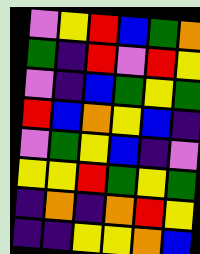[["violet", "yellow", "red", "blue", "green", "orange"], ["green", "indigo", "red", "violet", "red", "yellow"], ["violet", "indigo", "blue", "green", "yellow", "green"], ["red", "blue", "orange", "yellow", "blue", "indigo"], ["violet", "green", "yellow", "blue", "indigo", "violet"], ["yellow", "yellow", "red", "green", "yellow", "green"], ["indigo", "orange", "indigo", "orange", "red", "yellow"], ["indigo", "indigo", "yellow", "yellow", "orange", "blue"]]